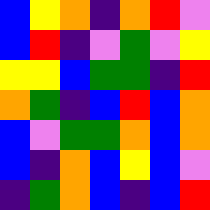[["blue", "yellow", "orange", "indigo", "orange", "red", "violet"], ["blue", "red", "indigo", "violet", "green", "violet", "yellow"], ["yellow", "yellow", "blue", "green", "green", "indigo", "red"], ["orange", "green", "indigo", "blue", "red", "blue", "orange"], ["blue", "violet", "green", "green", "orange", "blue", "orange"], ["blue", "indigo", "orange", "blue", "yellow", "blue", "violet"], ["indigo", "green", "orange", "blue", "indigo", "blue", "red"]]